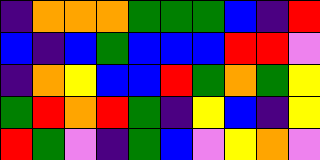[["indigo", "orange", "orange", "orange", "green", "green", "green", "blue", "indigo", "red"], ["blue", "indigo", "blue", "green", "blue", "blue", "blue", "red", "red", "violet"], ["indigo", "orange", "yellow", "blue", "blue", "red", "green", "orange", "green", "yellow"], ["green", "red", "orange", "red", "green", "indigo", "yellow", "blue", "indigo", "yellow"], ["red", "green", "violet", "indigo", "green", "blue", "violet", "yellow", "orange", "violet"]]